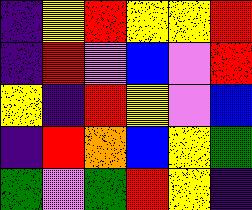[["indigo", "yellow", "red", "yellow", "yellow", "red"], ["indigo", "red", "violet", "blue", "violet", "red"], ["yellow", "indigo", "red", "yellow", "violet", "blue"], ["indigo", "red", "orange", "blue", "yellow", "green"], ["green", "violet", "green", "red", "yellow", "indigo"]]